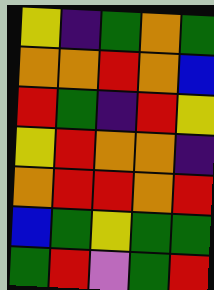[["yellow", "indigo", "green", "orange", "green"], ["orange", "orange", "red", "orange", "blue"], ["red", "green", "indigo", "red", "yellow"], ["yellow", "red", "orange", "orange", "indigo"], ["orange", "red", "red", "orange", "red"], ["blue", "green", "yellow", "green", "green"], ["green", "red", "violet", "green", "red"]]